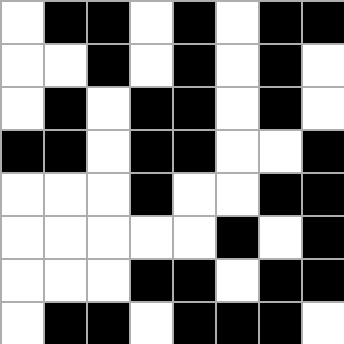[["white", "black", "black", "white", "black", "white", "black", "black"], ["white", "white", "black", "white", "black", "white", "black", "white"], ["white", "black", "white", "black", "black", "white", "black", "white"], ["black", "black", "white", "black", "black", "white", "white", "black"], ["white", "white", "white", "black", "white", "white", "black", "black"], ["white", "white", "white", "white", "white", "black", "white", "black"], ["white", "white", "white", "black", "black", "white", "black", "black"], ["white", "black", "black", "white", "black", "black", "black", "white"]]